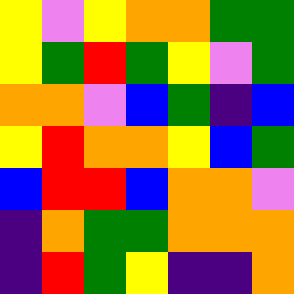[["yellow", "violet", "yellow", "orange", "orange", "green", "green"], ["yellow", "green", "red", "green", "yellow", "violet", "green"], ["orange", "orange", "violet", "blue", "green", "indigo", "blue"], ["yellow", "red", "orange", "orange", "yellow", "blue", "green"], ["blue", "red", "red", "blue", "orange", "orange", "violet"], ["indigo", "orange", "green", "green", "orange", "orange", "orange"], ["indigo", "red", "green", "yellow", "indigo", "indigo", "orange"]]